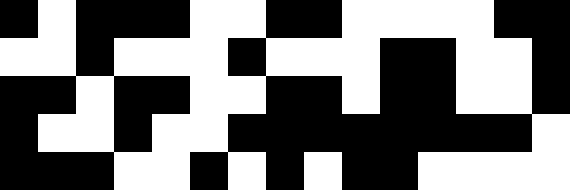[["black", "white", "black", "black", "black", "white", "white", "black", "black", "white", "white", "white", "white", "black", "black"], ["white", "white", "black", "white", "white", "white", "black", "white", "white", "white", "black", "black", "white", "white", "black"], ["black", "black", "white", "black", "black", "white", "white", "black", "black", "white", "black", "black", "white", "white", "black"], ["black", "white", "white", "black", "white", "white", "black", "black", "black", "black", "black", "black", "black", "black", "white"], ["black", "black", "black", "white", "white", "black", "white", "black", "white", "black", "black", "white", "white", "white", "white"]]